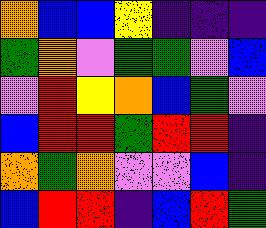[["orange", "blue", "blue", "yellow", "indigo", "indigo", "indigo"], ["green", "orange", "violet", "green", "green", "violet", "blue"], ["violet", "red", "yellow", "orange", "blue", "green", "violet"], ["blue", "red", "red", "green", "red", "red", "indigo"], ["orange", "green", "orange", "violet", "violet", "blue", "indigo"], ["blue", "red", "red", "indigo", "blue", "red", "green"]]